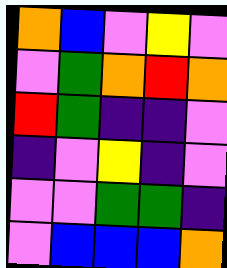[["orange", "blue", "violet", "yellow", "violet"], ["violet", "green", "orange", "red", "orange"], ["red", "green", "indigo", "indigo", "violet"], ["indigo", "violet", "yellow", "indigo", "violet"], ["violet", "violet", "green", "green", "indigo"], ["violet", "blue", "blue", "blue", "orange"]]